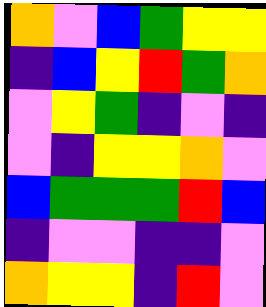[["orange", "violet", "blue", "green", "yellow", "yellow"], ["indigo", "blue", "yellow", "red", "green", "orange"], ["violet", "yellow", "green", "indigo", "violet", "indigo"], ["violet", "indigo", "yellow", "yellow", "orange", "violet"], ["blue", "green", "green", "green", "red", "blue"], ["indigo", "violet", "violet", "indigo", "indigo", "violet"], ["orange", "yellow", "yellow", "indigo", "red", "violet"]]